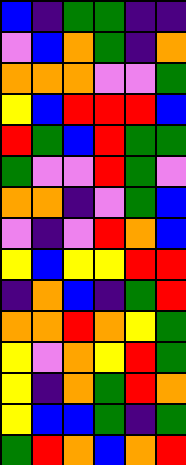[["blue", "indigo", "green", "green", "indigo", "indigo"], ["violet", "blue", "orange", "green", "indigo", "orange"], ["orange", "orange", "orange", "violet", "violet", "green"], ["yellow", "blue", "red", "red", "red", "blue"], ["red", "green", "blue", "red", "green", "green"], ["green", "violet", "violet", "red", "green", "violet"], ["orange", "orange", "indigo", "violet", "green", "blue"], ["violet", "indigo", "violet", "red", "orange", "blue"], ["yellow", "blue", "yellow", "yellow", "red", "red"], ["indigo", "orange", "blue", "indigo", "green", "red"], ["orange", "orange", "red", "orange", "yellow", "green"], ["yellow", "violet", "orange", "yellow", "red", "green"], ["yellow", "indigo", "orange", "green", "red", "orange"], ["yellow", "blue", "blue", "green", "indigo", "green"], ["green", "red", "orange", "blue", "orange", "red"]]